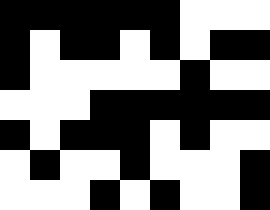[["black", "black", "black", "black", "black", "black", "white", "white", "white"], ["black", "white", "black", "black", "white", "black", "white", "black", "black"], ["black", "white", "white", "white", "white", "white", "black", "white", "white"], ["white", "white", "white", "black", "black", "black", "black", "black", "black"], ["black", "white", "black", "black", "black", "white", "black", "white", "white"], ["white", "black", "white", "white", "black", "white", "white", "white", "black"], ["white", "white", "white", "black", "white", "black", "white", "white", "black"]]